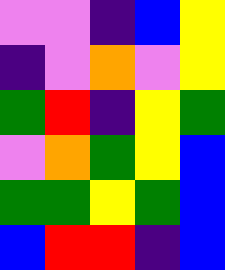[["violet", "violet", "indigo", "blue", "yellow"], ["indigo", "violet", "orange", "violet", "yellow"], ["green", "red", "indigo", "yellow", "green"], ["violet", "orange", "green", "yellow", "blue"], ["green", "green", "yellow", "green", "blue"], ["blue", "red", "red", "indigo", "blue"]]